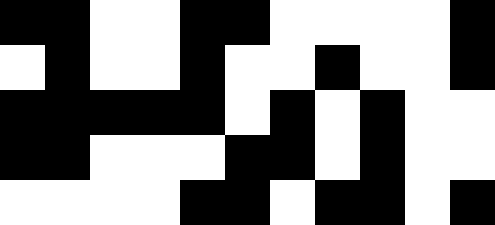[["black", "black", "white", "white", "black", "black", "white", "white", "white", "white", "black"], ["white", "black", "white", "white", "black", "white", "white", "black", "white", "white", "black"], ["black", "black", "black", "black", "black", "white", "black", "white", "black", "white", "white"], ["black", "black", "white", "white", "white", "black", "black", "white", "black", "white", "white"], ["white", "white", "white", "white", "black", "black", "white", "black", "black", "white", "black"]]